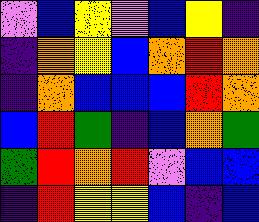[["violet", "blue", "yellow", "violet", "blue", "yellow", "indigo"], ["indigo", "orange", "yellow", "blue", "orange", "red", "orange"], ["indigo", "orange", "blue", "blue", "blue", "red", "orange"], ["blue", "red", "green", "indigo", "blue", "orange", "green"], ["green", "red", "orange", "red", "violet", "blue", "blue"], ["indigo", "red", "yellow", "yellow", "blue", "indigo", "blue"]]